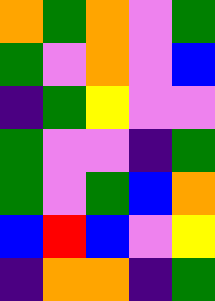[["orange", "green", "orange", "violet", "green"], ["green", "violet", "orange", "violet", "blue"], ["indigo", "green", "yellow", "violet", "violet"], ["green", "violet", "violet", "indigo", "green"], ["green", "violet", "green", "blue", "orange"], ["blue", "red", "blue", "violet", "yellow"], ["indigo", "orange", "orange", "indigo", "green"]]